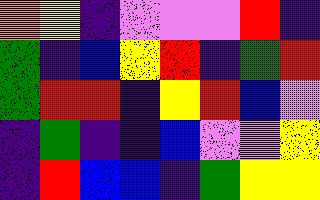[["orange", "yellow", "indigo", "violet", "violet", "violet", "red", "indigo"], ["green", "indigo", "blue", "yellow", "red", "indigo", "green", "red"], ["green", "red", "red", "indigo", "yellow", "red", "blue", "violet"], ["indigo", "green", "indigo", "indigo", "blue", "violet", "violet", "yellow"], ["indigo", "red", "blue", "blue", "indigo", "green", "yellow", "yellow"]]